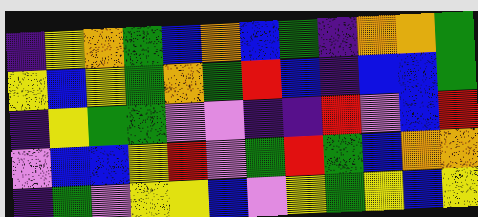[["indigo", "yellow", "orange", "green", "blue", "orange", "blue", "green", "indigo", "orange", "orange", "green"], ["yellow", "blue", "yellow", "green", "orange", "green", "red", "blue", "indigo", "blue", "blue", "green"], ["indigo", "yellow", "green", "green", "violet", "violet", "indigo", "indigo", "red", "violet", "blue", "red"], ["violet", "blue", "blue", "yellow", "red", "violet", "green", "red", "green", "blue", "orange", "orange"], ["indigo", "green", "violet", "yellow", "yellow", "blue", "violet", "yellow", "green", "yellow", "blue", "yellow"]]